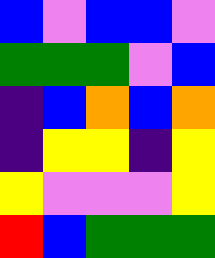[["blue", "violet", "blue", "blue", "violet"], ["green", "green", "green", "violet", "blue"], ["indigo", "blue", "orange", "blue", "orange"], ["indigo", "yellow", "yellow", "indigo", "yellow"], ["yellow", "violet", "violet", "violet", "yellow"], ["red", "blue", "green", "green", "green"]]